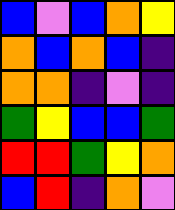[["blue", "violet", "blue", "orange", "yellow"], ["orange", "blue", "orange", "blue", "indigo"], ["orange", "orange", "indigo", "violet", "indigo"], ["green", "yellow", "blue", "blue", "green"], ["red", "red", "green", "yellow", "orange"], ["blue", "red", "indigo", "orange", "violet"]]